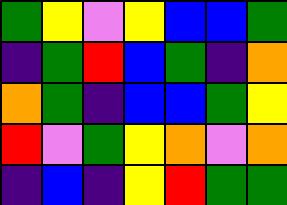[["green", "yellow", "violet", "yellow", "blue", "blue", "green"], ["indigo", "green", "red", "blue", "green", "indigo", "orange"], ["orange", "green", "indigo", "blue", "blue", "green", "yellow"], ["red", "violet", "green", "yellow", "orange", "violet", "orange"], ["indigo", "blue", "indigo", "yellow", "red", "green", "green"]]